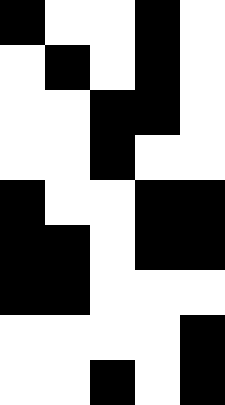[["black", "white", "white", "black", "white"], ["white", "black", "white", "black", "white"], ["white", "white", "black", "black", "white"], ["white", "white", "black", "white", "white"], ["black", "white", "white", "black", "black"], ["black", "black", "white", "black", "black"], ["black", "black", "white", "white", "white"], ["white", "white", "white", "white", "black"], ["white", "white", "black", "white", "black"]]